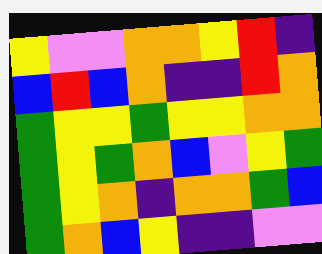[["yellow", "violet", "violet", "orange", "orange", "yellow", "red", "indigo"], ["blue", "red", "blue", "orange", "indigo", "indigo", "red", "orange"], ["green", "yellow", "yellow", "green", "yellow", "yellow", "orange", "orange"], ["green", "yellow", "green", "orange", "blue", "violet", "yellow", "green"], ["green", "yellow", "orange", "indigo", "orange", "orange", "green", "blue"], ["green", "orange", "blue", "yellow", "indigo", "indigo", "violet", "violet"]]